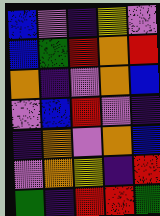[["blue", "violet", "indigo", "yellow", "violet"], ["blue", "green", "red", "orange", "red"], ["orange", "indigo", "violet", "orange", "blue"], ["violet", "blue", "red", "violet", "indigo"], ["indigo", "orange", "violet", "orange", "blue"], ["violet", "orange", "yellow", "indigo", "red"], ["green", "indigo", "red", "red", "green"]]